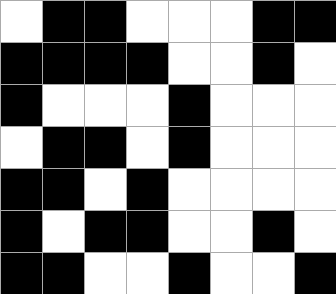[["white", "black", "black", "white", "white", "white", "black", "black"], ["black", "black", "black", "black", "white", "white", "black", "white"], ["black", "white", "white", "white", "black", "white", "white", "white"], ["white", "black", "black", "white", "black", "white", "white", "white"], ["black", "black", "white", "black", "white", "white", "white", "white"], ["black", "white", "black", "black", "white", "white", "black", "white"], ["black", "black", "white", "white", "black", "white", "white", "black"]]